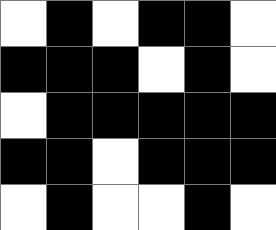[["white", "black", "white", "black", "black", "white"], ["black", "black", "black", "white", "black", "white"], ["white", "black", "black", "black", "black", "black"], ["black", "black", "white", "black", "black", "black"], ["white", "black", "white", "white", "black", "white"]]